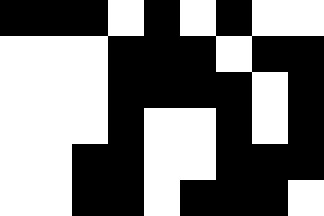[["black", "black", "black", "white", "black", "white", "black", "white", "white"], ["white", "white", "white", "black", "black", "black", "white", "black", "black"], ["white", "white", "white", "black", "black", "black", "black", "white", "black"], ["white", "white", "white", "black", "white", "white", "black", "white", "black"], ["white", "white", "black", "black", "white", "white", "black", "black", "black"], ["white", "white", "black", "black", "white", "black", "black", "black", "white"]]